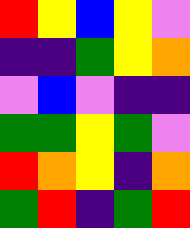[["red", "yellow", "blue", "yellow", "violet"], ["indigo", "indigo", "green", "yellow", "orange"], ["violet", "blue", "violet", "indigo", "indigo"], ["green", "green", "yellow", "green", "violet"], ["red", "orange", "yellow", "indigo", "orange"], ["green", "red", "indigo", "green", "red"]]